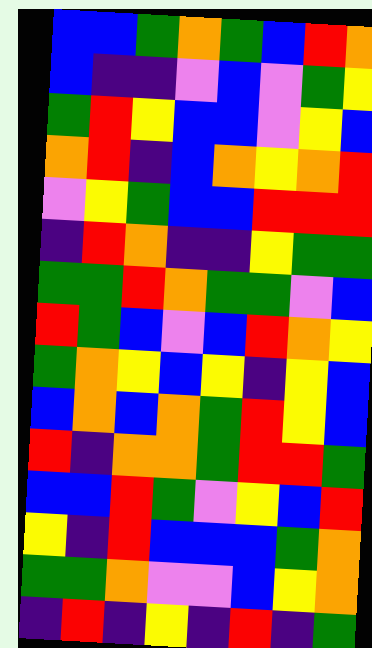[["blue", "blue", "green", "orange", "green", "blue", "red", "orange"], ["blue", "indigo", "indigo", "violet", "blue", "violet", "green", "yellow"], ["green", "red", "yellow", "blue", "blue", "violet", "yellow", "blue"], ["orange", "red", "indigo", "blue", "orange", "yellow", "orange", "red"], ["violet", "yellow", "green", "blue", "blue", "red", "red", "red"], ["indigo", "red", "orange", "indigo", "indigo", "yellow", "green", "green"], ["green", "green", "red", "orange", "green", "green", "violet", "blue"], ["red", "green", "blue", "violet", "blue", "red", "orange", "yellow"], ["green", "orange", "yellow", "blue", "yellow", "indigo", "yellow", "blue"], ["blue", "orange", "blue", "orange", "green", "red", "yellow", "blue"], ["red", "indigo", "orange", "orange", "green", "red", "red", "green"], ["blue", "blue", "red", "green", "violet", "yellow", "blue", "red"], ["yellow", "indigo", "red", "blue", "blue", "blue", "green", "orange"], ["green", "green", "orange", "violet", "violet", "blue", "yellow", "orange"], ["indigo", "red", "indigo", "yellow", "indigo", "red", "indigo", "green"]]